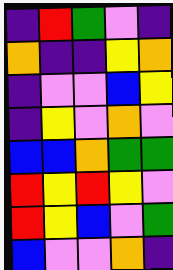[["indigo", "red", "green", "violet", "indigo"], ["orange", "indigo", "indigo", "yellow", "orange"], ["indigo", "violet", "violet", "blue", "yellow"], ["indigo", "yellow", "violet", "orange", "violet"], ["blue", "blue", "orange", "green", "green"], ["red", "yellow", "red", "yellow", "violet"], ["red", "yellow", "blue", "violet", "green"], ["blue", "violet", "violet", "orange", "indigo"]]